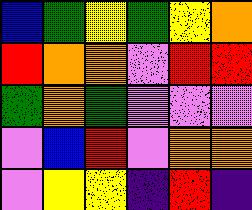[["blue", "green", "yellow", "green", "yellow", "orange"], ["red", "orange", "orange", "violet", "red", "red"], ["green", "orange", "green", "violet", "violet", "violet"], ["violet", "blue", "red", "violet", "orange", "orange"], ["violet", "yellow", "yellow", "indigo", "red", "indigo"]]